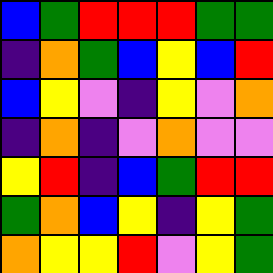[["blue", "green", "red", "red", "red", "green", "green"], ["indigo", "orange", "green", "blue", "yellow", "blue", "red"], ["blue", "yellow", "violet", "indigo", "yellow", "violet", "orange"], ["indigo", "orange", "indigo", "violet", "orange", "violet", "violet"], ["yellow", "red", "indigo", "blue", "green", "red", "red"], ["green", "orange", "blue", "yellow", "indigo", "yellow", "green"], ["orange", "yellow", "yellow", "red", "violet", "yellow", "green"]]